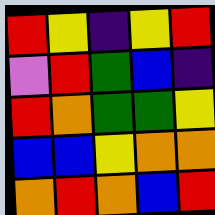[["red", "yellow", "indigo", "yellow", "red"], ["violet", "red", "green", "blue", "indigo"], ["red", "orange", "green", "green", "yellow"], ["blue", "blue", "yellow", "orange", "orange"], ["orange", "red", "orange", "blue", "red"]]